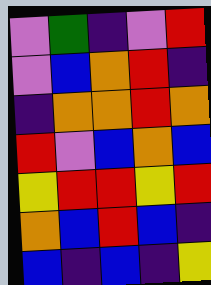[["violet", "green", "indigo", "violet", "red"], ["violet", "blue", "orange", "red", "indigo"], ["indigo", "orange", "orange", "red", "orange"], ["red", "violet", "blue", "orange", "blue"], ["yellow", "red", "red", "yellow", "red"], ["orange", "blue", "red", "blue", "indigo"], ["blue", "indigo", "blue", "indigo", "yellow"]]